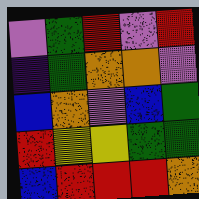[["violet", "green", "red", "violet", "red"], ["indigo", "green", "orange", "orange", "violet"], ["blue", "orange", "violet", "blue", "green"], ["red", "yellow", "yellow", "green", "green"], ["blue", "red", "red", "red", "orange"]]